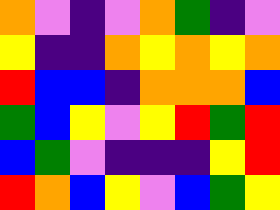[["orange", "violet", "indigo", "violet", "orange", "green", "indigo", "violet"], ["yellow", "indigo", "indigo", "orange", "yellow", "orange", "yellow", "orange"], ["red", "blue", "blue", "indigo", "orange", "orange", "orange", "blue"], ["green", "blue", "yellow", "violet", "yellow", "red", "green", "red"], ["blue", "green", "violet", "indigo", "indigo", "indigo", "yellow", "red"], ["red", "orange", "blue", "yellow", "violet", "blue", "green", "yellow"]]